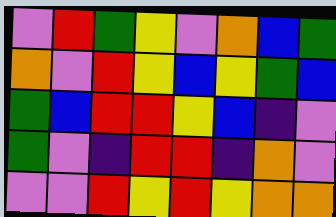[["violet", "red", "green", "yellow", "violet", "orange", "blue", "green"], ["orange", "violet", "red", "yellow", "blue", "yellow", "green", "blue"], ["green", "blue", "red", "red", "yellow", "blue", "indigo", "violet"], ["green", "violet", "indigo", "red", "red", "indigo", "orange", "violet"], ["violet", "violet", "red", "yellow", "red", "yellow", "orange", "orange"]]